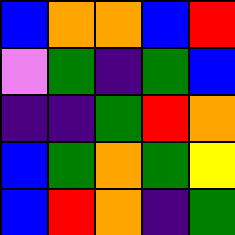[["blue", "orange", "orange", "blue", "red"], ["violet", "green", "indigo", "green", "blue"], ["indigo", "indigo", "green", "red", "orange"], ["blue", "green", "orange", "green", "yellow"], ["blue", "red", "orange", "indigo", "green"]]